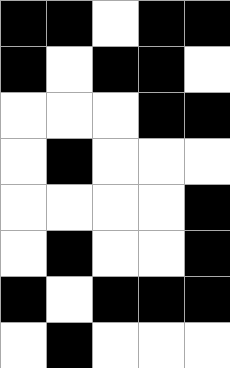[["black", "black", "white", "black", "black"], ["black", "white", "black", "black", "white"], ["white", "white", "white", "black", "black"], ["white", "black", "white", "white", "white"], ["white", "white", "white", "white", "black"], ["white", "black", "white", "white", "black"], ["black", "white", "black", "black", "black"], ["white", "black", "white", "white", "white"]]